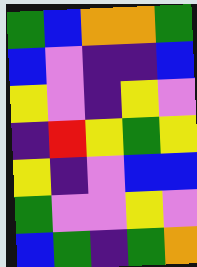[["green", "blue", "orange", "orange", "green"], ["blue", "violet", "indigo", "indigo", "blue"], ["yellow", "violet", "indigo", "yellow", "violet"], ["indigo", "red", "yellow", "green", "yellow"], ["yellow", "indigo", "violet", "blue", "blue"], ["green", "violet", "violet", "yellow", "violet"], ["blue", "green", "indigo", "green", "orange"]]